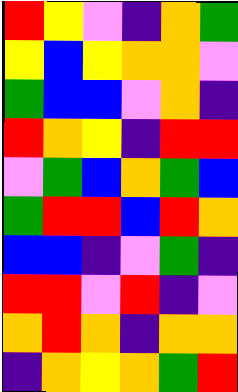[["red", "yellow", "violet", "indigo", "orange", "green"], ["yellow", "blue", "yellow", "orange", "orange", "violet"], ["green", "blue", "blue", "violet", "orange", "indigo"], ["red", "orange", "yellow", "indigo", "red", "red"], ["violet", "green", "blue", "orange", "green", "blue"], ["green", "red", "red", "blue", "red", "orange"], ["blue", "blue", "indigo", "violet", "green", "indigo"], ["red", "red", "violet", "red", "indigo", "violet"], ["orange", "red", "orange", "indigo", "orange", "orange"], ["indigo", "orange", "yellow", "orange", "green", "red"]]